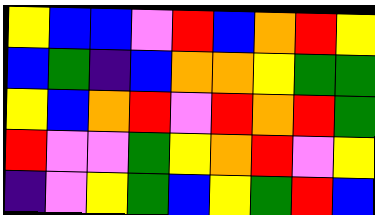[["yellow", "blue", "blue", "violet", "red", "blue", "orange", "red", "yellow"], ["blue", "green", "indigo", "blue", "orange", "orange", "yellow", "green", "green"], ["yellow", "blue", "orange", "red", "violet", "red", "orange", "red", "green"], ["red", "violet", "violet", "green", "yellow", "orange", "red", "violet", "yellow"], ["indigo", "violet", "yellow", "green", "blue", "yellow", "green", "red", "blue"]]